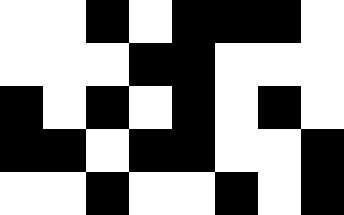[["white", "white", "black", "white", "black", "black", "black", "white"], ["white", "white", "white", "black", "black", "white", "white", "white"], ["black", "white", "black", "white", "black", "white", "black", "white"], ["black", "black", "white", "black", "black", "white", "white", "black"], ["white", "white", "black", "white", "white", "black", "white", "black"]]